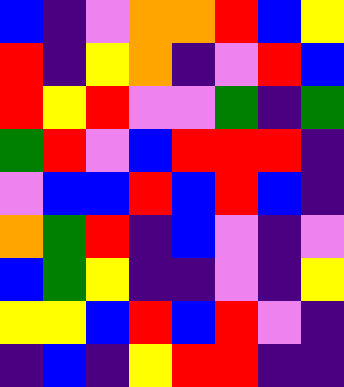[["blue", "indigo", "violet", "orange", "orange", "red", "blue", "yellow"], ["red", "indigo", "yellow", "orange", "indigo", "violet", "red", "blue"], ["red", "yellow", "red", "violet", "violet", "green", "indigo", "green"], ["green", "red", "violet", "blue", "red", "red", "red", "indigo"], ["violet", "blue", "blue", "red", "blue", "red", "blue", "indigo"], ["orange", "green", "red", "indigo", "blue", "violet", "indigo", "violet"], ["blue", "green", "yellow", "indigo", "indigo", "violet", "indigo", "yellow"], ["yellow", "yellow", "blue", "red", "blue", "red", "violet", "indigo"], ["indigo", "blue", "indigo", "yellow", "red", "red", "indigo", "indigo"]]